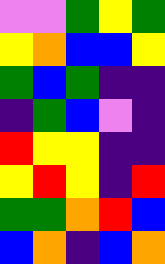[["violet", "violet", "green", "yellow", "green"], ["yellow", "orange", "blue", "blue", "yellow"], ["green", "blue", "green", "indigo", "indigo"], ["indigo", "green", "blue", "violet", "indigo"], ["red", "yellow", "yellow", "indigo", "indigo"], ["yellow", "red", "yellow", "indigo", "red"], ["green", "green", "orange", "red", "blue"], ["blue", "orange", "indigo", "blue", "orange"]]